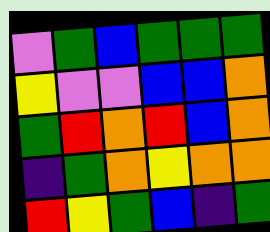[["violet", "green", "blue", "green", "green", "green"], ["yellow", "violet", "violet", "blue", "blue", "orange"], ["green", "red", "orange", "red", "blue", "orange"], ["indigo", "green", "orange", "yellow", "orange", "orange"], ["red", "yellow", "green", "blue", "indigo", "green"]]